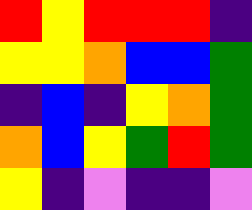[["red", "yellow", "red", "red", "red", "indigo"], ["yellow", "yellow", "orange", "blue", "blue", "green"], ["indigo", "blue", "indigo", "yellow", "orange", "green"], ["orange", "blue", "yellow", "green", "red", "green"], ["yellow", "indigo", "violet", "indigo", "indigo", "violet"]]